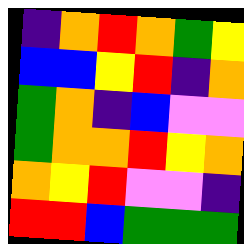[["indigo", "orange", "red", "orange", "green", "yellow"], ["blue", "blue", "yellow", "red", "indigo", "orange"], ["green", "orange", "indigo", "blue", "violet", "violet"], ["green", "orange", "orange", "red", "yellow", "orange"], ["orange", "yellow", "red", "violet", "violet", "indigo"], ["red", "red", "blue", "green", "green", "green"]]